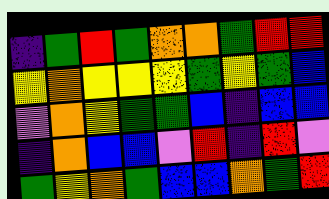[["indigo", "green", "red", "green", "orange", "orange", "green", "red", "red"], ["yellow", "orange", "yellow", "yellow", "yellow", "green", "yellow", "green", "blue"], ["violet", "orange", "yellow", "green", "green", "blue", "indigo", "blue", "blue"], ["indigo", "orange", "blue", "blue", "violet", "red", "indigo", "red", "violet"], ["green", "yellow", "orange", "green", "blue", "blue", "orange", "green", "red"]]